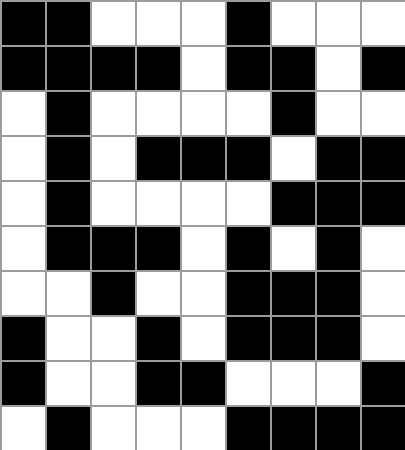[["black", "black", "white", "white", "white", "black", "white", "white", "white"], ["black", "black", "black", "black", "white", "black", "black", "white", "black"], ["white", "black", "white", "white", "white", "white", "black", "white", "white"], ["white", "black", "white", "black", "black", "black", "white", "black", "black"], ["white", "black", "white", "white", "white", "white", "black", "black", "black"], ["white", "black", "black", "black", "white", "black", "white", "black", "white"], ["white", "white", "black", "white", "white", "black", "black", "black", "white"], ["black", "white", "white", "black", "white", "black", "black", "black", "white"], ["black", "white", "white", "black", "black", "white", "white", "white", "black"], ["white", "black", "white", "white", "white", "black", "black", "black", "black"]]